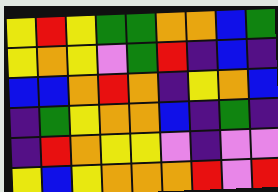[["yellow", "red", "yellow", "green", "green", "orange", "orange", "blue", "green"], ["yellow", "orange", "yellow", "violet", "green", "red", "indigo", "blue", "indigo"], ["blue", "blue", "orange", "red", "orange", "indigo", "yellow", "orange", "blue"], ["indigo", "green", "yellow", "orange", "orange", "blue", "indigo", "green", "indigo"], ["indigo", "red", "orange", "yellow", "yellow", "violet", "indigo", "violet", "violet"], ["yellow", "blue", "yellow", "orange", "orange", "orange", "red", "violet", "red"]]